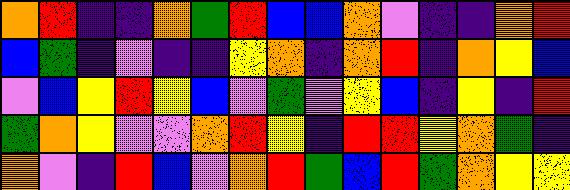[["orange", "red", "indigo", "indigo", "orange", "green", "red", "blue", "blue", "orange", "violet", "indigo", "indigo", "orange", "red"], ["blue", "green", "indigo", "violet", "indigo", "indigo", "yellow", "orange", "indigo", "orange", "red", "indigo", "orange", "yellow", "blue"], ["violet", "blue", "yellow", "red", "yellow", "blue", "violet", "green", "violet", "yellow", "blue", "indigo", "yellow", "indigo", "red"], ["green", "orange", "yellow", "violet", "violet", "orange", "red", "yellow", "indigo", "red", "red", "yellow", "orange", "green", "indigo"], ["orange", "violet", "indigo", "red", "blue", "violet", "orange", "red", "green", "blue", "red", "green", "orange", "yellow", "yellow"]]